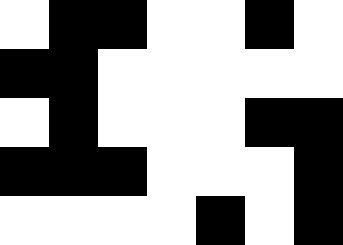[["white", "black", "black", "white", "white", "black", "white"], ["black", "black", "white", "white", "white", "white", "white"], ["white", "black", "white", "white", "white", "black", "black"], ["black", "black", "black", "white", "white", "white", "black"], ["white", "white", "white", "white", "black", "white", "black"]]